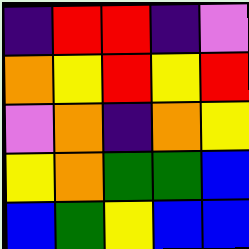[["indigo", "red", "red", "indigo", "violet"], ["orange", "yellow", "red", "yellow", "red"], ["violet", "orange", "indigo", "orange", "yellow"], ["yellow", "orange", "green", "green", "blue"], ["blue", "green", "yellow", "blue", "blue"]]